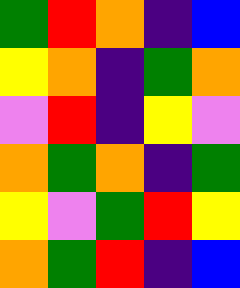[["green", "red", "orange", "indigo", "blue"], ["yellow", "orange", "indigo", "green", "orange"], ["violet", "red", "indigo", "yellow", "violet"], ["orange", "green", "orange", "indigo", "green"], ["yellow", "violet", "green", "red", "yellow"], ["orange", "green", "red", "indigo", "blue"]]